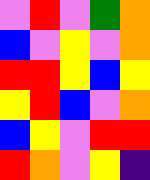[["violet", "red", "violet", "green", "orange"], ["blue", "violet", "yellow", "violet", "orange"], ["red", "red", "yellow", "blue", "yellow"], ["yellow", "red", "blue", "violet", "orange"], ["blue", "yellow", "violet", "red", "red"], ["red", "orange", "violet", "yellow", "indigo"]]